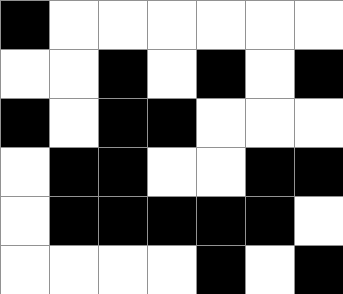[["black", "white", "white", "white", "white", "white", "white"], ["white", "white", "black", "white", "black", "white", "black"], ["black", "white", "black", "black", "white", "white", "white"], ["white", "black", "black", "white", "white", "black", "black"], ["white", "black", "black", "black", "black", "black", "white"], ["white", "white", "white", "white", "black", "white", "black"]]